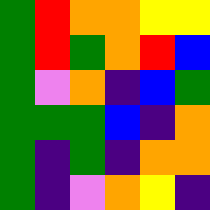[["green", "red", "orange", "orange", "yellow", "yellow"], ["green", "red", "green", "orange", "red", "blue"], ["green", "violet", "orange", "indigo", "blue", "green"], ["green", "green", "green", "blue", "indigo", "orange"], ["green", "indigo", "green", "indigo", "orange", "orange"], ["green", "indigo", "violet", "orange", "yellow", "indigo"]]